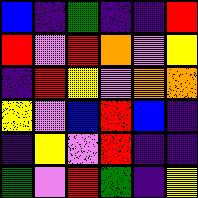[["blue", "indigo", "green", "indigo", "indigo", "red"], ["red", "violet", "red", "orange", "violet", "yellow"], ["indigo", "red", "yellow", "violet", "orange", "orange"], ["yellow", "violet", "blue", "red", "blue", "indigo"], ["indigo", "yellow", "violet", "red", "indigo", "indigo"], ["green", "violet", "red", "green", "indigo", "yellow"]]